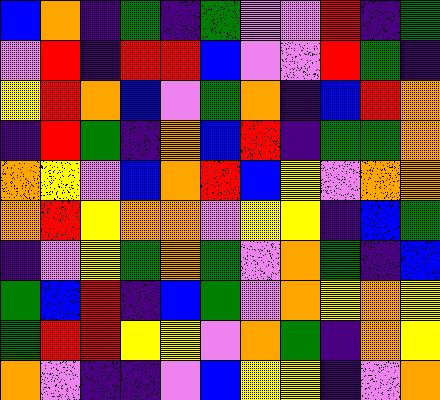[["blue", "orange", "indigo", "green", "indigo", "green", "violet", "violet", "red", "indigo", "green"], ["violet", "red", "indigo", "red", "red", "blue", "violet", "violet", "red", "green", "indigo"], ["yellow", "red", "orange", "blue", "violet", "green", "orange", "indigo", "blue", "red", "orange"], ["indigo", "red", "green", "indigo", "orange", "blue", "red", "indigo", "green", "green", "orange"], ["orange", "yellow", "violet", "blue", "orange", "red", "blue", "yellow", "violet", "orange", "orange"], ["orange", "red", "yellow", "orange", "orange", "violet", "yellow", "yellow", "indigo", "blue", "green"], ["indigo", "violet", "yellow", "green", "orange", "green", "violet", "orange", "green", "indigo", "blue"], ["green", "blue", "red", "indigo", "blue", "green", "violet", "orange", "yellow", "orange", "yellow"], ["green", "red", "red", "yellow", "yellow", "violet", "orange", "green", "indigo", "orange", "yellow"], ["orange", "violet", "indigo", "indigo", "violet", "blue", "yellow", "yellow", "indigo", "violet", "orange"]]